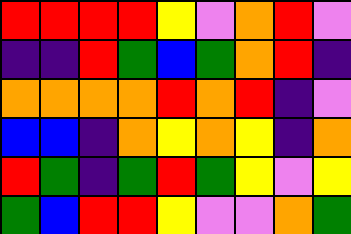[["red", "red", "red", "red", "yellow", "violet", "orange", "red", "violet"], ["indigo", "indigo", "red", "green", "blue", "green", "orange", "red", "indigo"], ["orange", "orange", "orange", "orange", "red", "orange", "red", "indigo", "violet"], ["blue", "blue", "indigo", "orange", "yellow", "orange", "yellow", "indigo", "orange"], ["red", "green", "indigo", "green", "red", "green", "yellow", "violet", "yellow"], ["green", "blue", "red", "red", "yellow", "violet", "violet", "orange", "green"]]